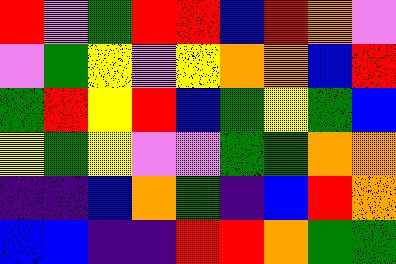[["red", "violet", "green", "red", "red", "blue", "red", "orange", "violet"], ["violet", "green", "yellow", "violet", "yellow", "orange", "orange", "blue", "red"], ["green", "red", "yellow", "red", "blue", "green", "yellow", "green", "blue"], ["yellow", "green", "yellow", "violet", "violet", "green", "green", "orange", "orange"], ["indigo", "indigo", "blue", "orange", "green", "indigo", "blue", "red", "orange"], ["blue", "blue", "indigo", "indigo", "red", "red", "orange", "green", "green"]]